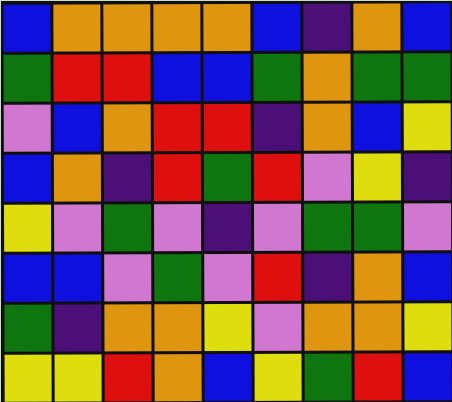[["blue", "orange", "orange", "orange", "orange", "blue", "indigo", "orange", "blue"], ["green", "red", "red", "blue", "blue", "green", "orange", "green", "green"], ["violet", "blue", "orange", "red", "red", "indigo", "orange", "blue", "yellow"], ["blue", "orange", "indigo", "red", "green", "red", "violet", "yellow", "indigo"], ["yellow", "violet", "green", "violet", "indigo", "violet", "green", "green", "violet"], ["blue", "blue", "violet", "green", "violet", "red", "indigo", "orange", "blue"], ["green", "indigo", "orange", "orange", "yellow", "violet", "orange", "orange", "yellow"], ["yellow", "yellow", "red", "orange", "blue", "yellow", "green", "red", "blue"]]